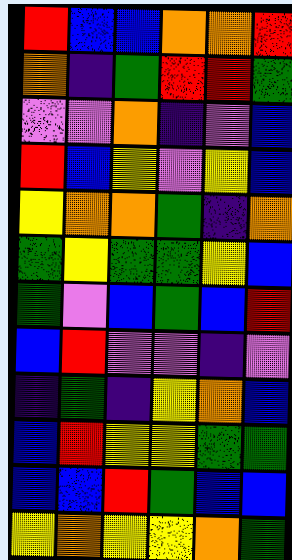[["red", "blue", "blue", "orange", "orange", "red"], ["orange", "indigo", "green", "red", "red", "green"], ["violet", "violet", "orange", "indigo", "violet", "blue"], ["red", "blue", "yellow", "violet", "yellow", "blue"], ["yellow", "orange", "orange", "green", "indigo", "orange"], ["green", "yellow", "green", "green", "yellow", "blue"], ["green", "violet", "blue", "green", "blue", "red"], ["blue", "red", "violet", "violet", "indigo", "violet"], ["indigo", "green", "indigo", "yellow", "orange", "blue"], ["blue", "red", "yellow", "yellow", "green", "green"], ["blue", "blue", "red", "green", "blue", "blue"], ["yellow", "orange", "yellow", "yellow", "orange", "green"]]